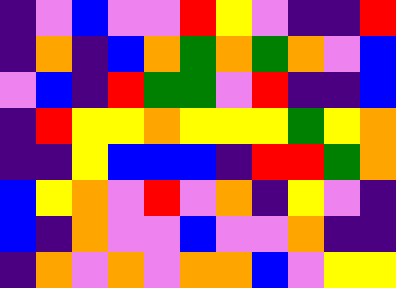[["indigo", "violet", "blue", "violet", "violet", "red", "yellow", "violet", "indigo", "indigo", "red"], ["indigo", "orange", "indigo", "blue", "orange", "green", "orange", "green", "orange", "violet", "blue"], ["violet", "blue", "indigo", "red", "green", "green", "violet", "red", "indigo", "indigo", "blue"], ["indigo", "red", "yellow", "yellow", "orange", "yellow", "yellow", "yellow", "green", "yellow", "orange"], ["indigo", "indigo", "yellow", "blue", "blue", "blue", "indigo", "red", "red", "green", "orange"], ["blue", "yellow", "orange", "violet", "red", "violet", "orange", "indigo", "yellow", "violet", "indigo"], ["blue", "indigo", "orange", "violet", "violet", "blue", "violet", "violet", "orange", "indigo", "indigo"], ["indigo", "orange", "violet", "orange", "violet", "orange", "orange", "blue", "violet", "yellow", "yellow"]]